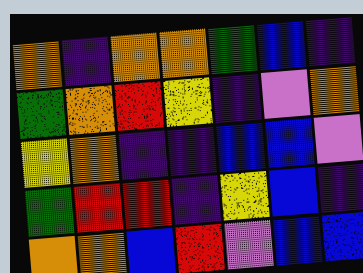[["orange", "indigo", "orange", "orange", "green", "blue", "indigo"], ["green", "orange", "red", "yellow", "indigo", "violet", "orange"], ["yellow", "orange", "indigo", "indigo", "blue", "blue", "violet"], ["green", "red", "red", "indigo", "yellow", "blue", "indigo"], ["orange", "orange", "blue", "red", "violet", "blue", "blue"]]